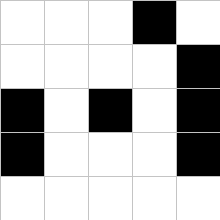[["white", "white", "white", "black", "white"], ["white", "white", "white", "white", "black"], ["black", "white", "black", "white", "black"], ["black", "white", "white", "white", "black"], ["white", "white", "white", "white", "white"]]